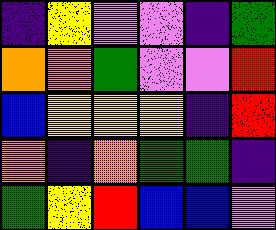[["indigo", "yellow", "violet", "violet", "indigo", "green"], ["orange", "orange", "green", "violet", "violet", "red"], ["blue", "yellow", "yellow", "yellow", "indigo", "red"], ["orange", "indigo", "orange", "green", "green", "indigo"], ["green", "yellow", "red", "blue", "blue", "violet"]]